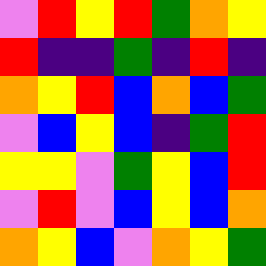[["violet", "red", "yellow", "red", "green", "orange", "yellow"], ["red", "indigo", "indigo", "green", "indigo", "red", "indigo"], ["orange", "yellow", "red", "blue", "orange", "blue", "green"], ["violet", "blue", "yellow", "blue", "indigo", "green", "red"], ["yellow", "yellow", "violet", "green", "yellow", "blue", "red"], ["violet", "red", "violet", "blue", "yellow", "blue", "orange"], ["orange", "yellow", "blue", "violet", "orange", "yellow", "green"]]